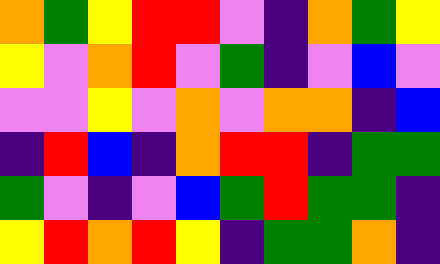[["orange", "green", "yellow", "red", "red", "violet", "indigo", "orange", "green", "yellow"], ["yellow", "violet", "orange", "red", "violet", "green", "indigo", "violet", "blue", "violet"], ["violet", "violet", "yellow", "violet", "orange", "violet", "orange", "orange", "indigo", "blue"], ["indigo", "red", "blue", "indigo", "orange", "red", "red", "indigo", "green", "green"], ["green", "violet", "indigo", "violet", "blue", "green", "red", "green", "green", "indigo"], ["yellow", "red", "orange", "red", "yellow", "indigo", "green", "green", "orange", "indigo"]]